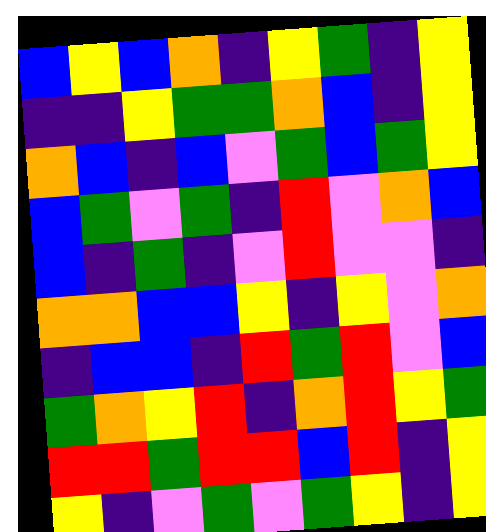[["blue", "yellow", "blue", "orange", "indigo", "yellow", "green", "indigo", "yellow"], ["indigo", "indigo", "yellow", "green", "green", "orange", "blue", "indigo", "yellow"], ["orange", "blue", "indigo", "blue", "violet", "green", "blue", "green", "yellow"], ["blue", "green", "violet", "green", "indigo", "red", "violet", "orange", "blue"], ["blue", "indigo", "green", "indigo", "violet", "red", "violet", "violet", "indigo"], ["orange", "orange", "blue", "blue", "yellow", "indigo", "yellow", "violet", "orange"], ["indigo", "blue", "blue", "indigo", "red", "green", "red", "violet", "blue"], ["green", "orange", "yellow", "red", "indigo", "orange", "red", "yellow", "green"], ["red", "red", "green", "red", "red", "blue", "red", "indigo", "yellow"], ["yellow", "indigo", "violet", "green", "violet", "green", "yellow", "indigo", "yellow"]]